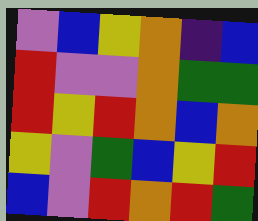[["violet", "blue", "yellow", "orange", "indigo", "blue"], ["red", "violet", "violet", "orange", "green", "green"], ["red", "yellow", "red", "orange", "blue", "orange"], ["yellow", "violet", "green", "blue", "yellow", "red"], ["blue", "violet", "red", "orange", "red", "green"]]